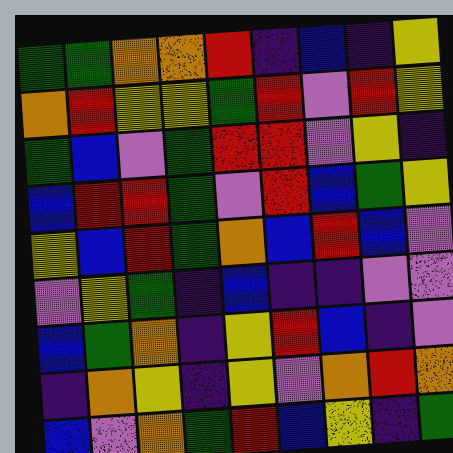[["green", "green", "orange", "orange", "red", "indigo", "blue", "indigo", "yellow"], ["orange", "red", "yellow", "yellow", "green", "red", "violet", "red", "yellow"], ["green", "blue", "violet", "green", "red", "red", "violet", "yellow", "indigo"], ["blue", "red", "red", "green", "violet", "red", "blue", "green", "yellow"], ["yellow", "blue", "red", "green", "orange", "blue", "red", "blue", "violet"], ["violet", "yellow", "green", "indigo", "blue", "indigo", "indigo", "violet", "violet"], ["blue", "green", "orange", "indigo", "yellow", "red", "blue", "indigo", "violet"], ["indigo", "orange", "yellow", "indigo", "yellow", "violet", "orange", "red", "orange"], ["blue", "violet", "orange", "green", "red", "blue", "yellow", "indigo", "green"]]